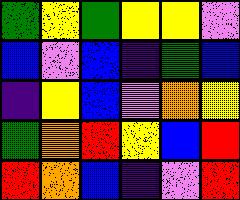[["green", "yellow", "green", "yellow", "yellow", "violet"], ["blue", "violet", "blue", "indigo", "green", "blue"], ["indigo", "yellow", "blue", "violet", "orange", "yellow"], ["green", "orange", "red", "yellow", "blue", "red"], ["red", "orange", "blue", "indigo", "violet", "red"]]